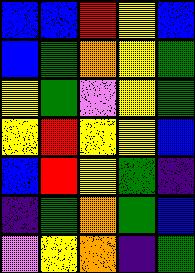[["blue", "blue", "red", "yellow", "blue"], ["blue", "green", "orange", "yellow", "green"], ["yellow", "green", "violet", "yellow", "green"], ["yellow", "red", "yellow", "yellow", "blue"], ["blue", "red", "yellow", "green", "indigo"], ["indigo", "green", "orange", "green", "blue"], ["violet", "yellow", "orange", "indigo", "green"]]